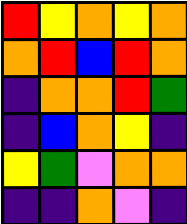[["red", "yellow", "orange", "yellow", "orange"], ["orange", "red", "blue", "red", "orange"], ["indigo", "orange", "orange", "red", "green"], ["indigo", "blue", "orange", "yellow", "indigo"], ["yellow", "green", "violet", "orange", "orange"], ["indigo", "indigo", "orange", "violet", "indigo"]]